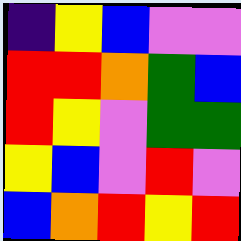[["indigo", "yellow", "blue", "violet", "violet"], ["red", "red", "orange", "green", "blue"], ["red", "yellow", "violet", "green", "green"], ["yellow", "blue", "violet", "red", "violet"], ["blue", "orange", "red", "yellow", "red"]]